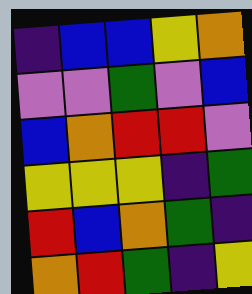[["indigo", "blue", "blue", "yellow", "orange"], ["violet", "violet", "green", "violet", "blue"], ["blue", "orange", "red", "red", "violet"], ["yellow", "yellow", "yellow", "indigo", "green"], ["red", "blue", "orange", "green", "indigo"], ["orange", "red", "green", "indigo", "yellow"]]